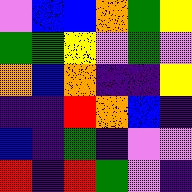[["violet", "blue", "blue", "orange", "green", "yellow"], ["green", "green", "yellow", "violet", "green", "violet"], ["orange", "blue", "orange", "indigo", "indigo", "yellow"], ["indigo", "indigo", "red", "orange", "blue", "indigo"], ["blue", "indigo", "green", "indigo", "violet", "violet"], ["red", "indigo", "red", "green", "violet", "indigo"]]